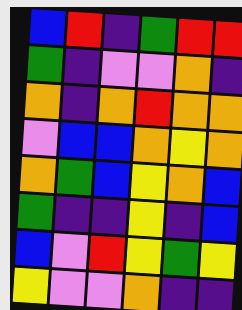[["blue", "red", "indigo", "green", "red", "red"], ["green", "indigo", "violet", "violet", "orange", "indigo"], ["orange", "indigo", "orange", "red", "orange", "orange"], ["violet", "blue", "blue", "orange", "yellow", "orange"], ["orange", "green", "blue", "yellow", "orange", "blue"], ["green", "indigo", "indigo", "yellow", "indigo", "blue"], ["blue", "violet", "red", "yellow", "green", "yellow"], ["yellow", "violet", "violet", "orange", "indigo", "indigo"]]